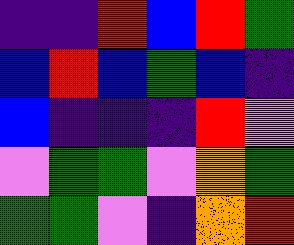[["indigo", "indigo", "red", "blue", "red", "green"], ["blue", "red", "blue", "green", "blue", "indigo"], ["blue", "indigo", "indigo", "indigo", "red", "violet"], ["violet", "green", "green", "violet", "orange", "green"], ["green", "green", "violet", "indigo", "orange", "red"]]